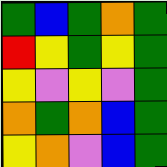[["green", "blue", "green", "orange", "green"], ["red", "yellow", "green", "yellow", "green"], ["yellow", "violet", "yellow", "violet", "green"], ["orange", "green", "orange", "blue", "green"], ["yellow", "orange", "violet", "blue", "green"]]